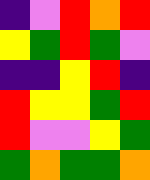[["indigo", "violet", "red", "orange", "red"], ["yellow", "green", "red", "green", "violet"], ["indigo", "indigo", "yellow", "red", "indigo"], ["red", "yellow", "yellow", "green", "red"], ["red", "violet", "violet", "yellow", "green"], ["green", "orange", "green", "green", "orange"]]